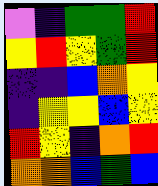[["violet", "indigo", "green", "green", "red"], ["yellow", "red", "yellow", "green", "red"], ["indigo", "indigo", "blue", "orange", "yellow"], ["indigo", "yellow", "yellow", "blue", "yellow"], ["red", "yellow", "indigo", "orange", "red"], ["orange", "orange", "blue", "green", "blue"]]